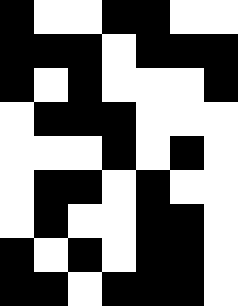[["black", "white", "white", "black", "black", "white", "white"], ["black", "black", "black", "white", "black", "black", "black"], ["black", "white", "black", "white", "white", "white", "black"], ["white", "black", "black", "black", "white", "white", "white"], ["white", "white", "white", "black", "white", "black", "white"], ["white", "black", "black", "white", "black", "white", "white"], ["white", "black", "white", "white", "black", "black", "white"], ["black", "white", "black", "white", "black", "black", "white"], ["black", "black", "white", "black", "black", "black", "white"]]